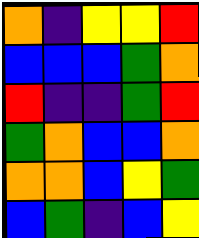[["orange", "indigo", "yellow", "yellow", "red"], ["blue", "blue", "blue", "green", "orange"], ["red", "indigo", "indigo", "green", "red"], ["green", "orange", "blue", "blue", "orange"], ["orange", "orange", "blue", "yellow", "green"], ["blue", "green", "indigo", "blue", "yellow"]]